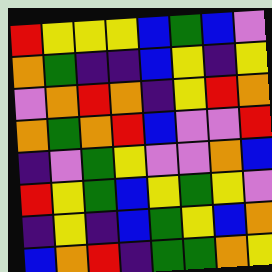[["red", "yellow", "yellow", "yellow", "blue", "green", "blue", "violet"], ["orange", "green", "indigo", "indigo", "blue", "yellow", "indigo", "yellow"], ["violet", "orange", "red", "orange", "indigo", "yellow", "red", "orange"], ["orange", "green", "orange", "red", "blue", "violet", "violet", "red"], ["indigo", "violet", "green", "yellow", "violet", "violet", "orange", "blue"], ["red", "yellow", "green", "blue", "yellow", "green", "yellow", "violet"], ["indigo", "yellow", "indigo", "blue", "green", "yellow", "blue", "orange"], ["blue", "orange", "red", "indigo", "green", "green", "orange", "yellow"]]